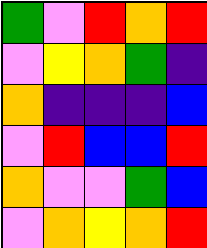[["green", "violet", "red", "orange", "red"], ["violet", "yellow", "orange", "green", "indigo"], ["orange", "indigo", "indigo", "indigo", "blue"], ["violet", "red", "blue", "blue", "red"], ["orange", "violet", "violet", "green", "blue"], ["violet", "orange", "yellow", "orange", "red"]]